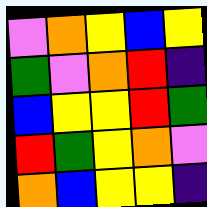[["violet", "orange", "yellow", "blue", "yellow"], ["green", "violet", "orange", "red", "indigo"], ["blue", "yellow", "yellow", "red", "green"], ["red", "green", "yellow", "orange", "violet"], ["orange", "blue", "yellow", "yellow", "indigo"]]